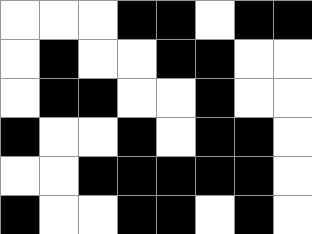[["white", "white", "white", "black", "black", "white", "black", "black"], ["white", "black", "white", "white", "black", "black", "white", "white"], ["white", "black", "black", "white", "white", "black", "white", "white"], ["black", "white", "white", "black", "white", "black", "black", "white"], ["white", "white", "black", "black", "black", "black", "black", "white"], ["black", "white", "white", "black", "black", "white", "black", "white"]]